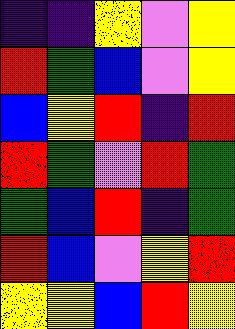[["indigo", "indigo", "yellow", "violet", "yellow"], ["red", "green", "blue", "violet", "yellow"], ["blue", "yellow", "red", "indigo", "red"], ["red", "green", "violet", "red", "green"], ["green", "blue", "red", "indigo", "green"], ["red", "blue", "violet", "yellow", "red"], ["yellow", "yellow", "blue", "red", "yellow"]]